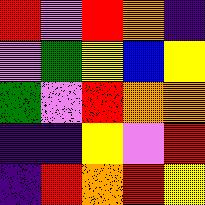[["red", "violet", "red", "orange", "indigo"], ["violet", "green", "yellow", "blue", "yellow"], ["green", "violet", "red", "orange", "orange"], ["indigo", "indigo", "yellow", "violet", "red"], ["indigo", "red", "orange", "red", "yellow"]]